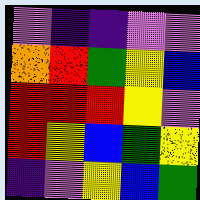[["violet", "indigo", "indigo", "violet", "violet"], ["orange", "red", "green", "yellow", "blue"], ["red", "red", "red", "yellow", "violet"], ["red", "yellow", "blue", "green", "yellow"], ["indigo", "violet", "yellow", "blue", "green"]]